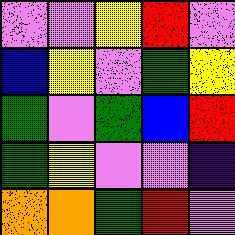[["violet", "violet", "yellow", "red", "violet"], ["blue", "yellow", "violet", "green", "yellow"], ["green", "violet", "green", "blue", "red"], ["green", "yellow", "violet", "violet", "indigo"], ["orange", "orange", "green", "red", "violet"]]